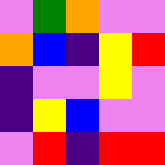[["violet", "green", "orange", "violet", "violet"], ["orange", "blue", "indigo", "yellow", "red"], ["indigo", "violet", "violet", "yellow", "violet"], ["indigo", "yellow", "blue", "violet", "violet"], ["violet", "red", "indigo", "red", "red"]]